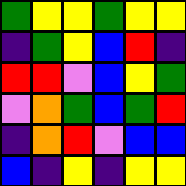[["green", "yellow", "yellow", "green", "yellow", "yellow"], ["indigo", "green", "yellow", "blue", "red", "indigo"], ["red", "red", "violet", "blue", "yellow", "green"], ["violet", "orange", "green", "blue", "green", "red"], ["indigo", "orange", "red", "violet", "blue", "blue"], ["blue", "indigo", "yellow", "indigo", "yellow", "yellow"]]